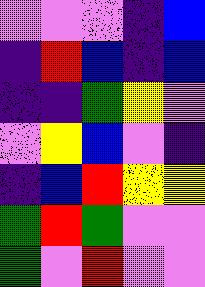[["violet", "violet", "violet", "indigo", "blue"], ["indigo", "red", "blue", "indigo", "blue"], ["indigo", "indigo", "green", "yellow", "violet"], ["violet", "yellow", "blue", "violet", "indigo"], ["indigo", "blue", "red", "yellow", "yellow"], ["green", "red", "green", "violet", "violet"], ["green", "violet", "red", "violet", "violet"]]